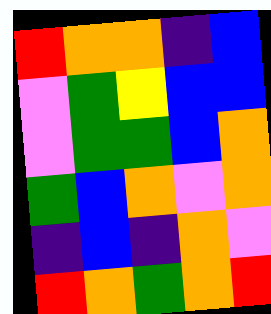[["red", "orange", "orange", "indigo", "blue"], ["violet", "green", "yellow", "blue", "blue"], ["violet", "green", "green", "blue", "orange"], ["green", "blue", "orange", "violet", "orange"], ["indigo", "blue", "indigo", "orange", "violet"], ["red", "orange", "green", "orange", "red"]]